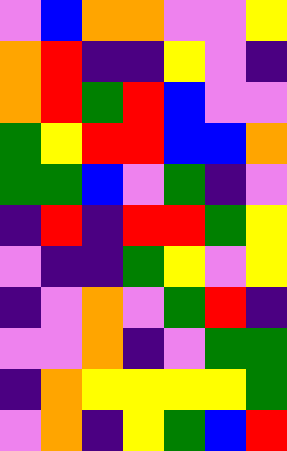[["violet", "blue", "orange", "orange", "violet", "violet", "yellow"], ["orange", "red", "indigo", "indigo", "yellow", "violet", "indigo"], ["orange", "red", "green", "red", "blue", "violet", "violet"], ["green", "yellow", "red", "red", "blue", "blue", "orange"], ["green", "green", "blue", "violet", "green", "indigo", "violet"], ["indigo", "red", "indigo", "red", "red", "green", "yellow"], ["violet", "indigo", "indigo", "green", "yellow", "violet", "yellow"], ["indigo", "violet", "orange", "violet", "green", "red", "indigo"], ["violet", "violet", "orange", "indigo", "violet", "green", "green"], ["indigo", "orange", "yellow", "yellow", "yellow", "yellow", "green"], ["violet", "orange", "indigo", "yellow", "green", "blue", "red"]]